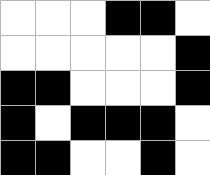[["white", "white", "white", "black", "black", "white"], ["white", "white", "white", "white", "white", "black"], ["black", "black", "white", "white", "white", "black"], ["black", "white", "black", "black", "black", "white"], ["black", "black", "white", "white", "black", "white"]]